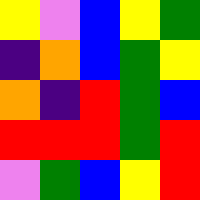[["yellow", "violet", "blue", "yellow", "green"], ["indigo", "orange", "blue", "green", "yellow"], ["orange", "indigo", "red", "green", "blue"], ["red", "red", "red", "green", "red"], ["violet", "green", "blue", "yellow", "red"]]